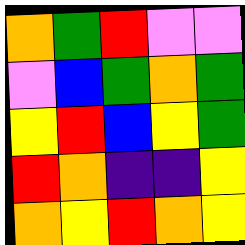[["orange", "green", "red", "violet", "violet"], ["violet", "blue", "green", "orange", "green"], ["yellow", "red", "blue", "yellow", "green"], ["red", "orange", "indigo", "indigo", "yellow"], ["orange", "yellow", "red", "orange", "yellow"]]